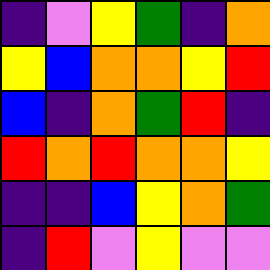[["indigo", "violet", "yellow", "green", "indigo", "orange"], ["yellow", "blue", "orange", "orange", "yellow", "red"], ["blue", "indigo", "orange", "green", "red", "indigo"], ["red", "orange", "red", "orange", "orange", "yellow"], ["indigo", "indigo", "blue", "yellow", "orange", "green"], ["indigo", "red", "violet", "yellow", "violet", "violet"]]